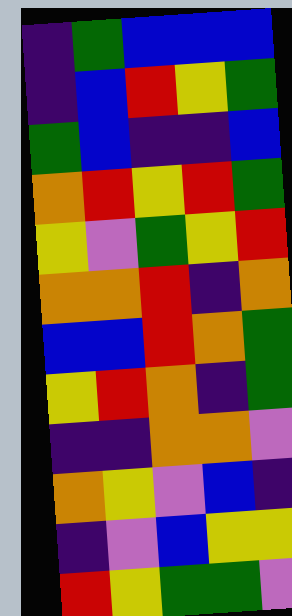[["indigo", "green", "blue", "blue", "blue"], ["indigo", "blue", "red", "yellow", "green"], ["green", "blue", "indigo", "indigo", "blue"], ["orange", "red", "yellow", "red", "green"], ["yellow", "violet", "green", "yellow", "red"], ["orange", "orange", "red", "indigo", "orange"], ["blue", "blue", "red", "orange", "green"], ["yellow", "red", "orange", "indigo", "green"], ["indigo", "indigo", "orange", "orange", "violet"], ["orange", "yellow", "violet", "blue", "indigo"], ["indigo", "violet", "blue", "yellow", "yellow"], ["red", "yellow", "green", "green", "violet"]]